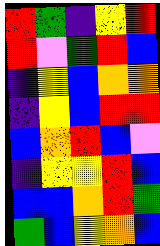[["red", "green", "indigo", "yellow", "red"], ["red", "violet", "green", "red", "blue"], ["indigo", "yellow", "blue", "orange", "orange"], ["indigo", "yellow", "blue", "red", "red"], ["blue", "orange", "red", "blue", "violet"], ["indigo", "yellow", "yellow", "red", "blue"], ["blue", "blue", "orange", "red", "green"], ["green", "blue", "yellow", "orange", "blue"]]